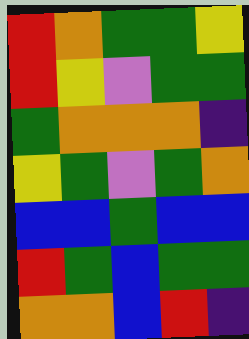[["red", "orange", "green", "green", "yellow"], ["red", "yellow", "violet", "green", "green"], ["green", "orange", "orange", "orange", "indigo"], ["yellow", "green", "violet", "green", "orange"], ["blue", "blue", "green", "blue", "blue"], ["red", "green", "blue", "green", "green"], ["orange", "orange", "blue", "red", "indigo"]]